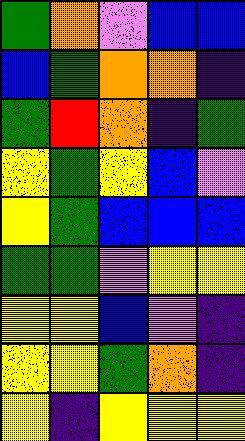[["green", "orange", "violet", "blue", "blue"], ["blue", "green", "orange", "orange", "indigo"], ["green", "red", "orange", "indigo", "green"], ["yellow", "green", "yellow", "blue", "violet"], ["yellow", "green", "blue", "blue", "blue"], ["green", "green", "violet", "yellow", "yellow"], ["yellow", "yellow", "blue", "violet", "indigo"], ["yellow", "yellow", "green", "orange", "indigo"], ["yellow", "indigo", "yellow", "yellow", "yellow"]]